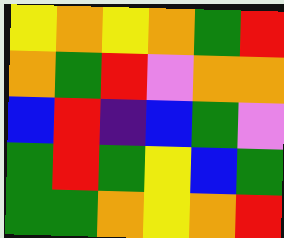[["yellow", "orange", "yellow", "orange", "green", "red"], ["orange", "green", "red", "violet", "orange", "orange"], ["blue", "red", "indigo", "blue", "green", "violet"], ["green", "red", "green", "yellow", "blue", "green"], ["green", "green", "orange", "yellow", "orange", "red"]]